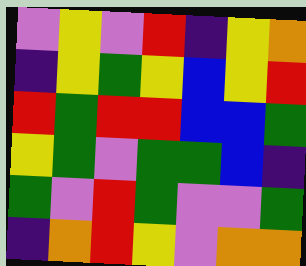[["violet", "yellow", "violet", "red", "indigo", "yellow", "orange"], ["indigo", "yellow", "green", "yellow", "blue", "yellow", "red"], ["red", "green", "red", "red", "blue", "blue", "green"], ["yellow", "green", "violet", "green", "green", "blue", "indigo"], ["green", "violet", "red", "green", "violet", "violet", "green"], ["indigo", "orange", "red", "yellow", "violet", "orange", "orange"]]